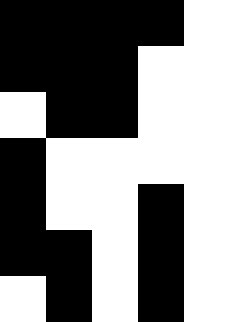[["black", "black", "black", "black", "white"], ["black", "black", "black", "white", "white"], ["white", "black", "black", "white", "white"], ["black", "white", "white", "white", "white"], ["black", "white", "white", "black", "white"], ["black", "black", "white", "black", "white"], ["white", "black", "white", "black", "white"]]